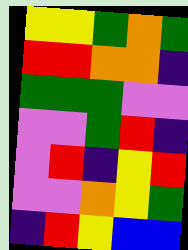[["yellow", "yellow", "green", "orange", "green"], ["red", "red", "orange", "orange", "indigo"], ["green", "green", "green", "violet", "violet"], ["violet", "violet", "green", "red", "indigo"], ["violet", "red", "indigo", "yellow", "red"], ["violet", "violet", "orange", "yellow", "green"], ["indigo", "red", "yellow", "blue", "blue"]]